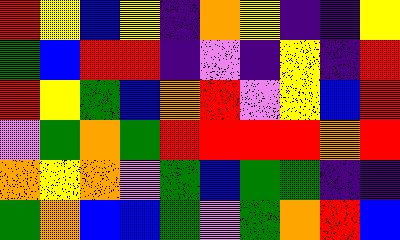[["red", "yellow", "blue", "yellow", "indigo", "orange", "yellow", "indigo", "indigo", "yellow"], ["green", "blue", "red", "red", "indigo", "violet", "indigo", "yellow", "indigo", "red"], ["red", "yellow", "green", "blue", "orange", "red", "violet", "yellow", "blue", "red"], ["violet", "green", "orange", "green", "red", "red", "red", "red", "orange", "red"], ["orange", "yellow", "orange", "violet", "green", "blue", "green", "green", "indigo", "indigo"], ["green", "orange", "blue", "blue", "green", "violet", "green", "orange", "red", "blue"]]